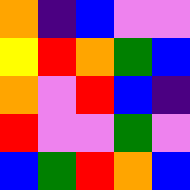[["orange", "indigo", "blue", "violet", "violet"], ["yellow", "red", "orange", "green", "blue"], ["orange", "violet", "red", "blue", "indigo"], ["red", "violet", "violet", "green", "violet"], ["blue", "green", "red", "orange", "blue"]]